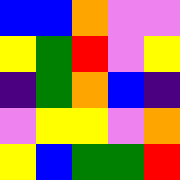[["blue", "blue", "orange", "violet", "violet"], ["yellow", "green", "red", "violet", "yellow"], ["indigo", "green", "orange", "blue", "indigo"], ["violet", "yellow", "yellow", "violet", "orange"], ["yellow", "blue", "green", "green", "red"]]